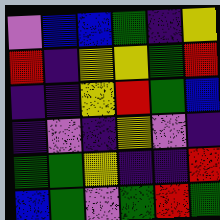[["violet", "blue", "blue", "green", "indigo", "yellow"], ["red", "indigo", "yellow", "yellow", "green", "red"], ["indigo", "indigo", "yellow", "red", "green", "blue"], ["indigo", "violet", "indigo", "yellow", "violet", "indigo"], ["green", "green", "yellow", "indigo", "indigo", "red"], ["blue", "green", "violet", "green", "red", "green"]]